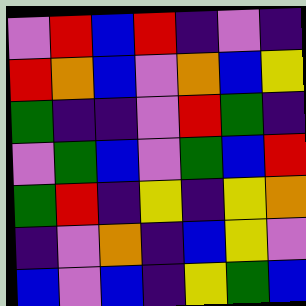[["violet", "red", "blue", "red", "indigo", "violet", "indigo"], ["red", "orange", "blue", "violet", "orange", "blue", "yellow"], ["green", "indigo", "indigo", "violet", "red", "green", "indigo"], ["violet", "green", "blue", "violet", "green", "blue", "red"], ["green", "red", "indigo", "yellow", "indigo", "yellow", "orange"], ["indigo", "violet", "orange", "indigo", "blue", "yellow", "violet"], ["blue", "violet", "blue", "indigo", "yellow", "green", "blue"]]